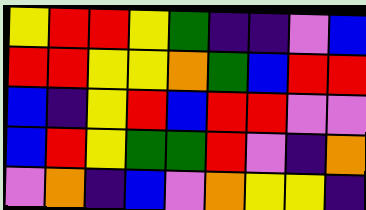[["yellow", "red", "red", "yellow", "green", "indigo", "indigo", "violet", "blue"], ["red", "red", "yellow", "yellow", "orange", "green", "blue", "red", "red"], ["blue", "indigo", "yellow", "red", "blue", "red", "red", "violet", "violet"], ["blue", "red", "yellow", "green", "green", "red", "violet", "indigo", "orange"], ["violet", "orange", "indigo", "blue", "violet", "orange", "yellow", "yellow", "indigo"]]